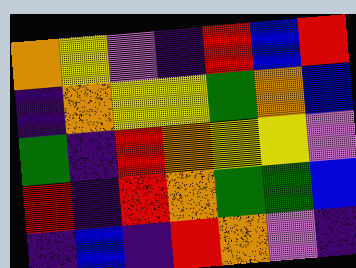[["orange", "yellow", "violet", "indigo", "red", "blue", "red"], ["indigo", "orange", "yellow", "yellow", "green", "orange", "blue"], ["green", "indigo", "red", "orange", "yellow", "yellow", "violet"], ["red", "indigo", "red", "orange", "green", "green", "blue"], ["indigo", "blue", "indigo", "red", "orange", "violet", "indigo"]]